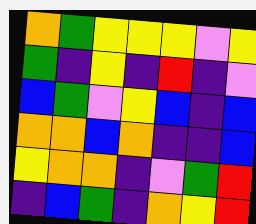[["orange", "green", "yellow", "yellow", "yellow", "violet", "yellow"], ["green", "indigo", "yellow", "indigo", "red", "indigo", "violet"], ["blue", "green", "violet", "yellow", "blue", "indigo", "blue"], ["orange", "orange", "blue", "orange", "indigo", "indigo", "blue"], ["yellow", "orange", "orange", "indigo", "violet", "green", "red"], ["indigo", "blue", "green", "indigo", "orange", "yellow", "red"]]